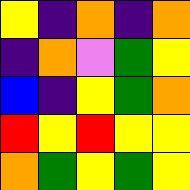[["yellow", "indigo", "orange", "indigo", "orange"], ["indigo", "orange", "violet", "green", "yellow"], ["blue", "indigo", "yellow", "green", "orange"], ["red", "yellow", "red", "yellow", "yellow"], ["orange", "green", "yellow", "green", "yellow"]]